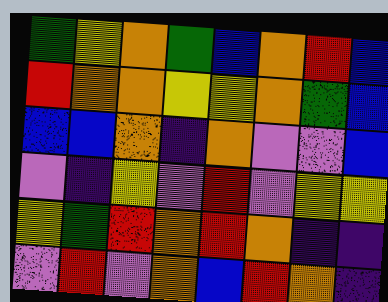[["green", "yellow", "orange", "green", "blue", "orange", "red", "blue"], ["red", "orange", "orange", "yellow", "yellow", "orange", "green", "blue"], ["blue", "blue", "orange", "indigo", "orange", "violet", "violet", "blue"], ["violet", "indigo", "yellow", "violet", "red", "violet", "yellow", "yellow"], ["yellow", "green", "red", "orange", "red", "orange", "indigo", "indigo"], ["violet", "red", "violet", "orange", "blue", "red", "orange", "indigo"]]